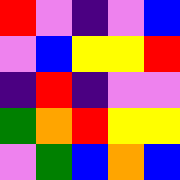[["red", "violet", "indigo", "violet", "blue"], ["violet", "blue", "yellow", "yellow", "red"], ["indigo", "red", "indigo", "violet", "violet"], ["green", "orange", "red", "yellow", "yellow"], ["violet", "green", "blue", "orange", "blue"]]